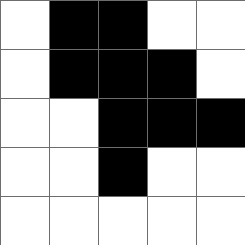[["white", "black", "black", "white", "white"], ["white", "black", "black", "black", "white"], ["white", "white", "black", "black", "black"], ["white", "white", "black", "white", "white"], ["white", "white", "white", "white", "white"]]